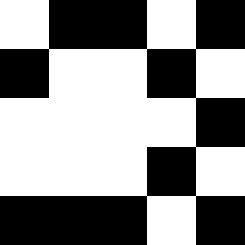[["white", "black", "black", "white", "black"], ["black", "white", "white", "black", "white"], ["white", "white", "white", "white", "black"], ["white", "white", "white", "black", "white"], ["black", "black", "black", "white", "black"]]